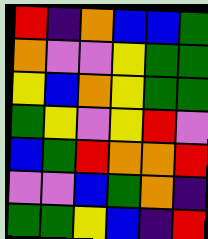[["red", "indigo", "orange", "blue", "blue", "green"], ["orange", "violet", "violet", "yellow", "green", "green"], ["yellow", "blue", "orange", "yellow", "green", "green"], ["green", "yellow", "violet", "yellow", "red", "violet"], ["blue", "green", "red", "orange", "orange", "red"], ["violet", "violet", "blue", "green", "orange", "indigo"], ["green", "green", "yellow", "blue", "indigo", "red"]]